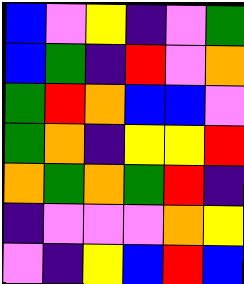[["blue", "violet", "yellow", "indigo", "violet", "green"], ["blue", "green", "indigo", "red", "violet", "orange"], ["green", "red", "orange", "blue", "blue", "violet"], ["green", "orange", "indigo", "yellow", "yellow", "red"], ["orange", "green", "orange", "green", "red", "indigo"], ["indigo", "violet", "violet", "violet", "orange", "yellow"], ["violet", "indigo", "yellow", "blue", "red", "blue"]]